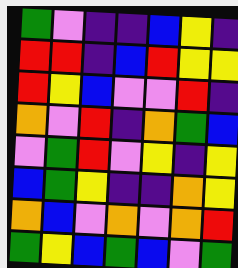[["green", "violet", "indigo", "indigo", "blue", "yellow", "indigo"], ["red", "red", "indigo", "blue", "red", "yellow", "yellow"], ["red", "yellow", "blue", "violet", "violet", "red", "indigo"], ["orange", "violet", "red", "indigo", "orange", "green", "blue"], ["violet", "green", "red", "violet", "yellow", "indigo", "yellow"], ["blue", "green", "yellow", "indigo", "indigo", "orange", "yellow"], ["orange", "blue", "violet", "orange", "violet", "orange", "red"], ["green", "yellow", "blue", "green", "blue", "violet", "green"]]